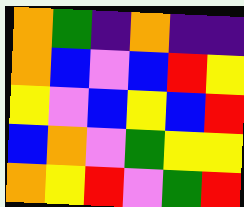[["orange", "green", "indigo", "orange", "indigo", "indigo"], ["orange", "blue", "violet", "blue", "red", "yellow"], ["yellow", "violet", "blue", "yellow", "blue", "red"], ["blue", "orange", "violet", "green", "yellow", "yellow"], ["orange", "yellow", "red", "violet", "green", "red"]]